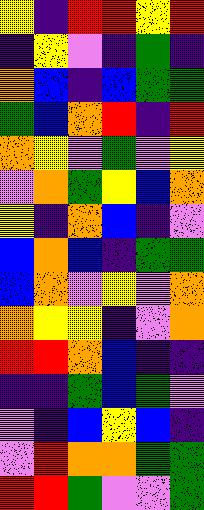[["yellow", "indigo", "red", "red", "yellow", "red"], ["indigo", "yellow", "violet", "indigo", "green", "indigo"], ["orange", "blue", "indigo", "blue", "green", "green"], ["green", "blue", "orange", "red", "indigo", "red"], ["orange", "yellow", "violet", "green", "violet", "yellow"], ["violet", "orange", "green", "yellow", "blue", "orange"], ["yellow", "indigo", "orange", "blue", "indigo", "violet"], ["blue", "orange", "blue", "indigo", "green", "green"], ["blue", "orange", "violet", "yellow", "violet", "orange"], ["orange", "yellow", "yellow", "indigo", "violet", "orange"], ["red", "red", "orange", "blue", "indigo", "indigo"], ["indigo", "indigo", "green", "blue", "green", "violet"], ["violet", "indigo", "blue", "yellow", "blue", "indigo"], ["violet", "red", "orange", "orange", "green", "green"], ["red", "red", "green", "violet", "violet", "green"]]